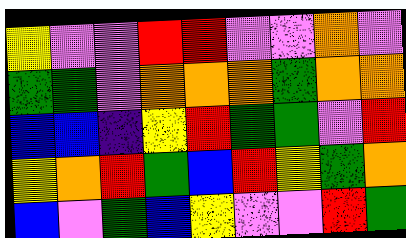[["yellow", "violet", "violet", "red", "red", "violet", "violet", "orange", "violet"], ["green", "green", "violet", "orange", "orange", "orange", "green", "orange", "orange"], ["blue", "blue", "indigo", "yellow", "red", "green", "green", "violet", "red"], ["yellow", "orange", "red", "green", "blue", "red", "yellow", "green", "orange"], ["blue", "violet", "green", "blue", "yellow", "violet", "violet", "red", "green"]]